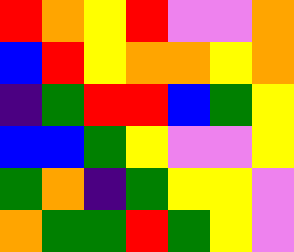[["red", "orange", "yellow", "red", "violet", "violet", "orange"], ["blue", "red", "yellow", "orange", "orange", "yellow", "orange"], ["indigo", "green", "red", "red", "blue", "green", "yellow"], ["blue", "blue", "green", "yellow", "violet", "violet", "yellow"], ["green", "orange", "indigo", "green", "yellow", "yellow", "violet"], ["orange", "green", "green", "red", "green", "yellow", "violet"]]